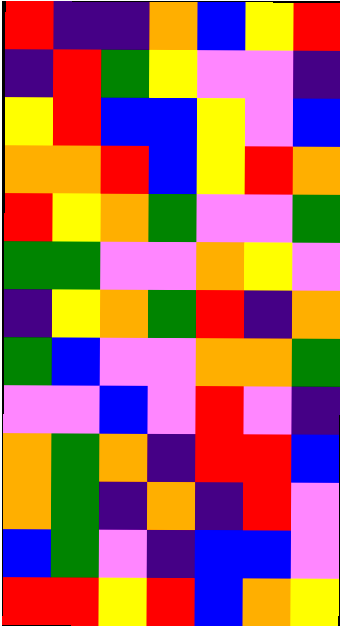[["red", "indigo", "indigo", "orange", "blue", "yellow", "red"], ["indigo", "red", "green", "yellow", "violet", "violet", "indigo"], ["yellow", "red", "blue", "blue", "yellow", "violet", "blue"], ["orange", "orange", "red", "blue", "yellow", "red", "orange"], ["red", "yellow", "orange", "green", "violet", "violet", "green"], ["green", "green", "violet", "violet", "orange", "yellow", "violet"], ["indigo", "yellow", "orange", "green", "red", "indigo", "orange"], ["green", "blue", "violet", "violet", "orange", "orange", "green"], ["violet", "violet", "blue", "violet", "red", "violet", "indigo"], ["orange", "green", "orange", "indigo", "red", "red", "blue"], ["orange", "green", "indigo", "orange", "indigo", "red", "violet"], ["blue", "green", "violet", "indigo", "blue", "blue", "violet"], ["red", "red", "yellow", "red", "blue", "orange", "yellow"]]